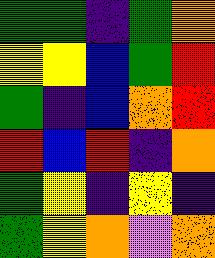[["green", "green", "indigo", "green", "orange"], ["yellow", "yellow", "blue", "green", "red"], ["green", "indigo", "blue", "orange", "red"], ["red", "blue", "red", "indigo", "orange"], ["green", "yellow", "indigo", "yellow", "indigo"], ["green", "yellow", "orange", "violet", "orange"]]